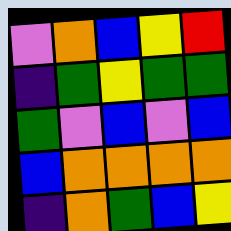[["violet", "orange", "blue", "yellow", "red"], ["indigo", "green", "yellow", "green", "green"], ["green", "violet", "blue", "violet", "blue"], ["blue", "orange", "orange", "orange", "orange"], ["indigo", "orange", "green", "blue", "yellow"]]